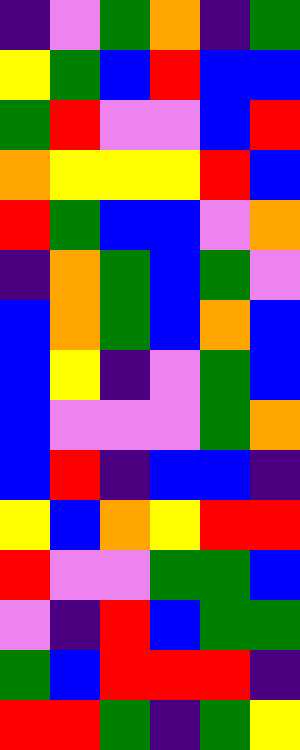[["indigo", "violet", "green", "orange", "indigo", "green"], ["yellow", "green", "blue", "red", "blue", "blue"], ["green", "red", "violet", "violet", "blue", "red"], ["orange", "yellow", "yellow", "yellow", "red", "blue"], ["red", "green", "blue", "blue", "violet", "orange"], ["indigo", "orange", "green", "blue", "green", "violet"], ["blue", "orange", "green", "blue", "orange", "blue"], ["blue", "yellow", "indigo", "violet", "green", "blue"], ["blue", "violet", "violet", "violet", "green", "orange"], ["blue", "red", "indigo", "blue", "blue", "indigo"], ["yellow", "blue", "orange", "yellow", "red", "red"], ["red", "violet", "violet", "green", "green", "blue"], ["violet", "indigo", "red", "blue", "green", "green"], ["green", "blue", "red", "red", "red", "indigo"], ["red", "red", "green", "indigo", "green", "yellow"]]